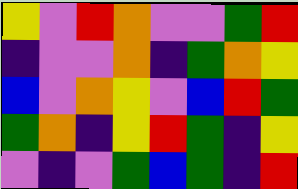[["yellow", "violet", "red", "orange", "violet", "violet", "green", "red"], ["indigo", "violet", "violet", "orange", "indigo", "green", "orange", "yellow"], ["blue", "violet", "orange", "yellow", "violet", "blue", "red", "green"], ["green", "orange", "indigo", "yellow", "red", "green", "indigo", "yellow"], ["violet", "indigo", "violet", "green", "blue", "green", "indigo", "red"]]